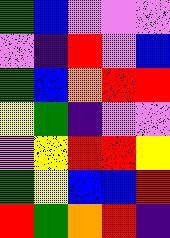[["green", "blue", "violet", "violet", "violet"], ["violet", "indigo", "red", "violet", "blue"], ["green", "blue", "orange", "red", "red"], ["yellow", "green", "indigo", "violet", "violet"], ["violet", "yellow", "red", "red", "yellow"], ["green", "yellow", "blue", "blue", "red"], ["red", "green", "orange", "red", "indigo"]]